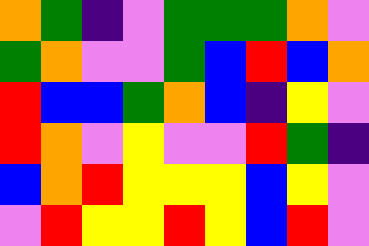[["orange", "green", "indigo", "violet", "green", "green", "green", "orange", "violet"], ["green", "orange", "violet", "violet", "green", "blue", "red", "blue", "orange"], ["red", "blue", "blue", "green", "orange", "blue", "indigo", "yellow", "violet"], ["red", "orange", "violet", "yellow", "violet", "violet", "red", "green", "indigo"], ["blue", "orange", "red", "yellow", "yellow", "yellow", "blue", "yellow", "violet"], ["violet", "red", "yellow", "yellow", "red", "yellow", "blue", "red", "violet"]]